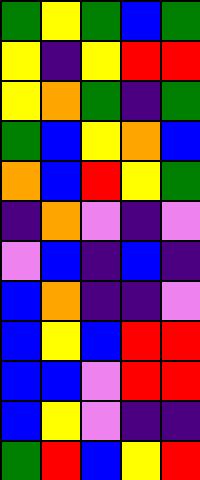[["green", "yellow", "green", "blue", "green"], ["yellow", "indigo", "yellow", "red", "red"], ["yellow", "orange", "green", "indigo", "green"], ["green", "blue", "yellow", "orange", "blue"], ["orange", "blue", "red", "yellow", "green"], ["indigo", "orange", "violet", "indigo", "violet"], ["violet", "blue", "indigo", "blue", "indigo"], ["blue", "orange", "indigo", "indigo", "violet"], ["blue", "yellow", "blue", "red", "red"], ["blue", "blue", "violet", "red", "red"], ["blue", "yellow", "violet", "indigo", "indigo"], ["green", "red", "blue", "yellow", "red"]]